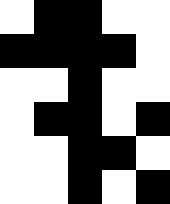[["white", "black", "black", "white", "white"], ["black", "black", "black", "black", "white"], ["white", "white", "black", "white", "white"], ["white", "black", "black", "white", "black"], ["white", "white", "black", "black", "white"], ["white", "white", "black", "white", "black"]]